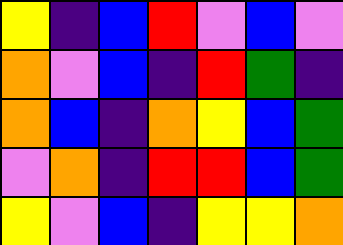[["yellow", "indigo", "blue", "red", "violet", "blue", "violet"], ["orange", "violet", "blue", "indigo", "red", "green", "indigo"], ["orange", "blue", "indigo", "orange", "yellow", "blue", "green"], ["violet", "orange", "indigo", "red", "red", "blue", "green"], ["yellow", "violet", "blue", "indigo", "yellow", "yellow", "orange"]]